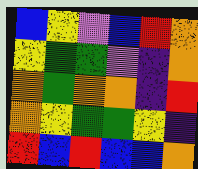[["blue", "yellow", "violet", "blue", "red", "orange"], ["yellow", "green", "green", "violet", "indigo", "orange"], ["orange", "green", "orange", "orange", "indigo", "red"], ["orange", "yellow", "green", "green", "yellow", "indigo"], ["red", "blue", "red", "blue", "blue", "orange"]]